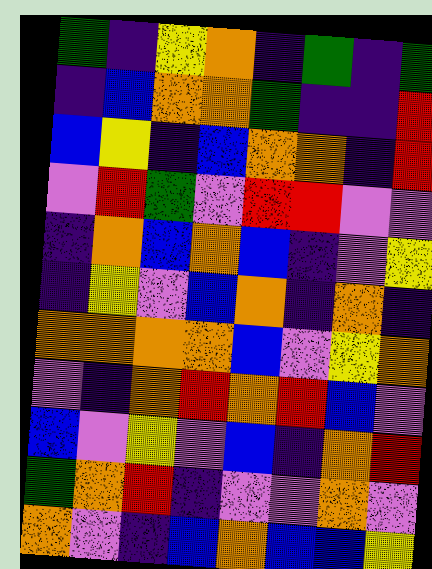[["green", "indigo", "yellow", "orange", "indigo", "green", "indigo", "green"], ["indigo", "blue", "orange", "orange", "green", "indigo", "indigo", "red"], ["blue", "yellow", "indigo", "blue", "orange", "orange", "indigo", "red"], ["violet", "red", "green", "violet", "red", "red", "violet", "violet"], ["indigo", "orange", "blue", "orange", "blue", "indigo", "violet", "yellow"], ["indigo", "yellow", "violet", "blue", "orange", "indigo", "orange", "indigo"], ["orange", "orange", "orange", "orange", "blue", "violet", "yellow", "orange"], ["violet", "indigo", "orange", "red", "orange", "red", "blue", "violet"], ["blue", "violet", "yellow", "violet", "blue", "indigo", "orange", "red"], ["green", "orange", "red", "indigo", "violet", "violet", "orange", "violet"], ["orange", "violet", "indigo", "blue", "orange", "blue", "blue", "yellow"]]